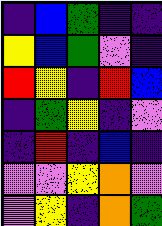[["indigo", "blue", "green", "indigo", "indigo"], ["yellow", "blue", "green", "violet", "indigo"], ["red", "yellow", "indigo", "red", "blue"], ["indigo", "green", "yellow", "indigo", "violet"], ["indigo", "red", "indigo", "blue", "indigo"], ["violet", "violet", "yellow", "orange", "violet"], ["violet", "yellow", "indigo", "orange", "green"]]